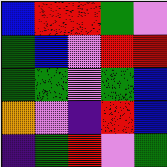[["blue", "red", "red", "green", "violet"], ["green", "blue", "violet", "red", "red"], ["green", "green", "violet", "green", "blue"], ["orange", "violet", "indigo", "red", "blue"], ["indigo", "green", "red", "violet", "green"]]